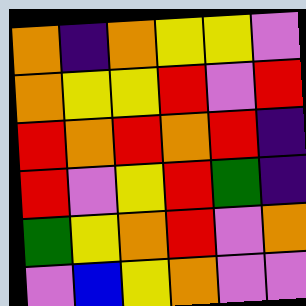[["orange", "indigo", "orange", "yellow", "yellow", "violet"], ["orange", "yellow", "yellow", "red", "violet", "red"], ["red", "orange", "red", "orange", "red", "indigo"], ["red", "violet", "yellow", "red", "green", "indigo"], ["green", "yellow", "orange", "red", "violet", "orange"], ["violet", "blue", "yellow", "orange", "violet", "violet"]]